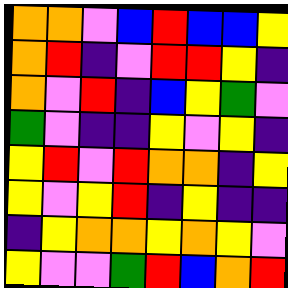[["orange", "orange", "violet", "blue", "red", "blue", "blue", "yellow"], ["orange", "red", "indigo", "violet", "red", "red", "yellow", "indigo"], ["orange", "violet", "red", "indigo", "blue", "yellow", "green", "violet"], ["green", "violet", "indigo", "indigo", "yellow", "violet", "yellow", "indigo"], ["yellow", "red", "violet", "red", "orange", "orange", "indigo", "yellow"], ["yellow", "violet", "yellow", "red", "indigo", "yellow", "indigo", "indigo"], ["indigo", "yellow", "orange", "orange", "yellow", "orange", "yellow", "violet"], ["yellow", "violet", "violet", "green", "red", "blue", "orange", "red"]]